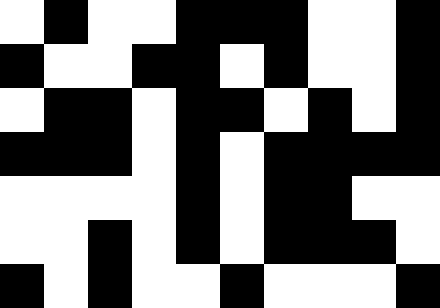[["white", "black", "white", "white", "black", "black", "black", "white", "white", "black"], ["black", "white", "white", "black", "black", "white", "black", "white", "white", "black"], ["white", "black", "black", "white", "black", "black", "white", "black", "white", "black"], ["black", "black", "black", "white", "black", "white", "black", "black", "black", "black"], ["white", "white", "white", "white", "black", "white", "black", "black", "white", "white"], ["white", "white", "black", "white", "black", "white", "black", "black", "black", "white"], ["black", "white", "black", "white", "white", "black", "white", "white", "white", "black"]]